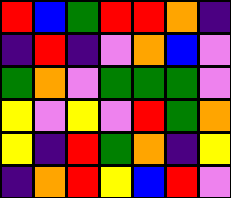[["red", "blue", "green", "red", "red", "orange", "indigo"], ["indigo", "red", "indigo", "violet", "orange", "blue", "violet"], ["green", "orange", "violet", "green", "green", "green", "violet"], ["yellow", "violet", "yellow", "violet", "red", "green", "orange"], ["yellow", "indigo", "red", "green", "orange", "indigo", "yellow"], ["indigo", "orange", "red", "yellow", "blue", "red", "violet"]]